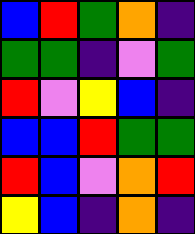[["blue", "red", "green", "orange", "indigo"], ["green", "green", "indigo", "violet", "green"], ["red", "violet", "yellow", "blue", "indigo"], ["blue", "blue", "red", "green", "green"], ["red", "blue", "violet", "orange", "red"], ["yellow", "blue", "indigo", "orange", "indigo"]]